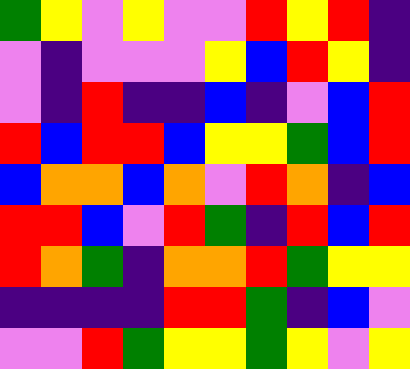[["green", "yellow", "violet", "yellow", "violet", "violet", "red", "yellow", "red", "indigo"], ["violet", "indigo", "violet", "violet", "violet", "yellow", "blue", "red", "yellow", "indigo"], ["violet", "indigo", "red", "indigo", "indigo", "blue", "indigo", "violet", "blue", "red"], ["red", "blue", "red", "red", "blue", "yellow", "yellow", "green", "blue", "red"], ["blue", "orange", "orange", "blue", "orange", "violet", "red", "orange", "indigo", "blue"], ["red", "red", "blue", "violet", "red", "green", "indigo", "red", "blue", "red"], ["red", "orange", "green", "indigo", "orange", "orange", "red", "green", "yellow", "yellow"], ["indigo", "indigo", "indigo", "indigo", "red", "red", "green", "indigo", "blue", "violet"], ["violet", "violet", "red", "green", "yellow", "yellow", "green", "yellow", "violet", "yellow"]]